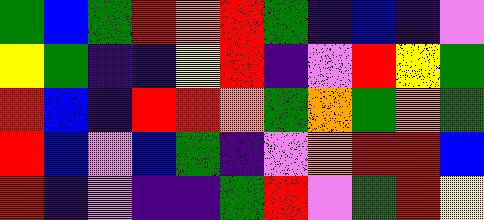[["green", "blue", "green", "red", "orange", "red", "green", "indigo", "blue", "indigo", "violet"], ["yellow", "green", "indigo", "indigo", "yellow", "red", "indigo", "violet", "red", "yellow", "green"], ["red", "blue", "indigo", "red", "red", "orange", "green", "orange", "green", "orange", "green"], ["red", "blue", "violet", "blue", "green", "indigo", "violet", "orange", "red", "red", "blue"], ["red", "indigo", "violet", "indigo", "indigo", "green", "red", "violet", "green", "red", "yellow"]]